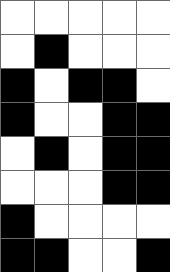[["white", "white", "white", "white", "white"], ["white", "black", "white", "white", "white"], ["black", "white", "black", "black", "white"], ["black", "white", "white", "black", "black"], ["white", "black", "white", "black", "black"], ["white", "white", "white", "black", "black"], ["black", "white", "white", "white", "white"], ["black", "black", "white", "white", "black"]]